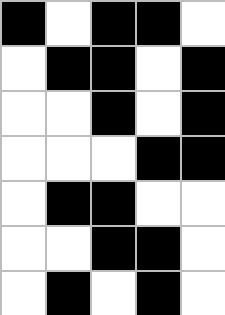[["black", "white", "black", "black", "white"], ["white", "black", "black", "white", "black"], ["white", "white", "black", "white", "black"], ["white", "white", "white", "black", "black"], ["white", "black", "black", "white", "white"], ["white", "white", "black", "black", "white"], ["white", "black", "white", "black", "white"]]